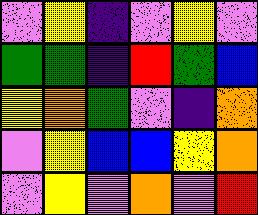[["violet", "yellow", "indigo", "violet", "yellow", "violet"], ["green", "green", "indigo", "red", "green", "blue"], ["yellow", "orange", "green", "violet", "indigo", "orange"], ["violet", "yellow", "blue", "blue", "yellow", "orange"], ["violet", "yellow", "violet", "orange", "violet", "red"]]